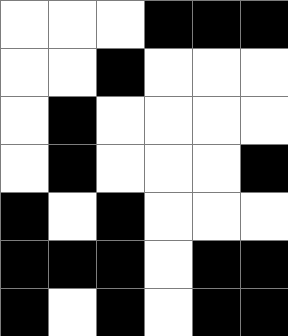[["white", "white", "white", "black", "black", "black"], ["white", "white", "black", "white", "white", "white"], ["white", "black", "white", "white", "white", "white"], ["white", "black", "white", "white", "white", "black"], ["black", "white", "black", "white", "white", "white"], ["black", "black", "black", "white", "black", "black"], ["black", "white", "black", "white", "black", "black"]]